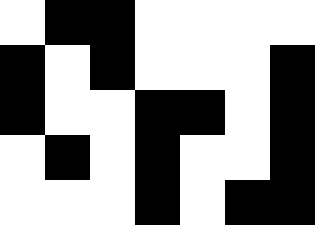[["white", "black", "black", "white", "white", "white", "white"], ["black", "white", "black", "white", "white", "white", "black"], ["black", "white", "white", "black", "black", "white", "black"], ["white", "black", "white", "black", "white", "white", "black"], ["white", "white", "white", "black", "white", "black", "black"]]